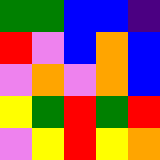[["green", "green", "blue", "blue", "indigo"], ["red", "violet", "blue", "orange", "blue"], ["violet", "orange", "violet", "orange", "blue"], ["yellow", "green", "red", "green", "red"], ["violet", "yellow", "red", "yellow", "orange"]]